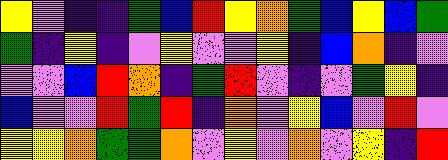[["yellow", "violet", "indigo", "indigo", "green", "blue", "red", "yellow", "orange", "green", "blue", "yellow", "blue", "green"], ["green", "indigo", "yellow", "indigo", "violet", "yellow", "violet", "violet", "yellow", "indigo", "blue", "orange", "indigo", "violet"], ["violet", "violet", "blue", "red", "orange", "indigo", "green", "red", "violet", "indigo", "violet", "green", "yellow", "indigo"], ["blue", "violet", "violet", "red", "green", "red", "indigo", "orange", "violet", "yellow", "blue", "violet", "red", "violet"], ["yellow", "yellow", "orange", "green", "green", "orange", "violet", "yellow", "violet", "orange", "violet", "yellow", "indigo", "red"]]